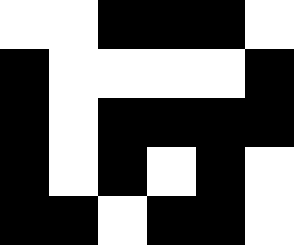[["white", "white", "black", "black", "black", "white"], ["black", "white", "white", "white", "white", "black"], ["black", "white", "black", "black", "black", "black"], ["black", "white", "black", "white", "black", "white"], ["black", "black", "white", "black", "black", "white"]]